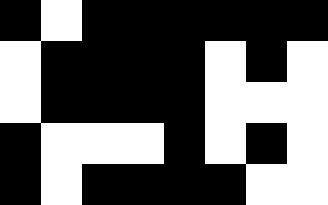[["black", "white", "black", "black", "black", "black", "black", "black"], ["white", "black", "black", "black", "black", "white", "black", "white"], ["white", "black", "black", "black", "black", "white", "white", "white"], ["black", "white", "white", "white", "black", "white", "black", "white"], ["black", "white", "black", "black", "black", "black", "white", "white"]]